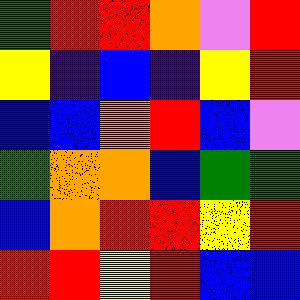[["green", "red", "red", "orange", "violet", "red"], ["yellow", "indigo", "blue", "indigo", "yellow", "red"], ["blue", "blue", "orange", "red", "blue", "violet"], ["green", "orange", "orange", "blue", "green", "green"], ["blue", "orange", "red", "red", "yellow", "red"], ["red", "red", "yellow", "red", "blue", "blue"]]